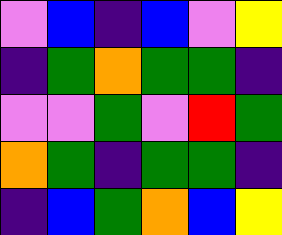[["violet", "blue", "indigo", "blue", "violet", "yellow"], ["indigo", "green", "orange", "green", "green", "indigo"], ["violet", "violet", "green", "violet", "red", "green"], ["orange", "green", "indigo", "green", "green", "indigo"], ["indigo", "blue", "green", "orange", "blue", "yellow"]]